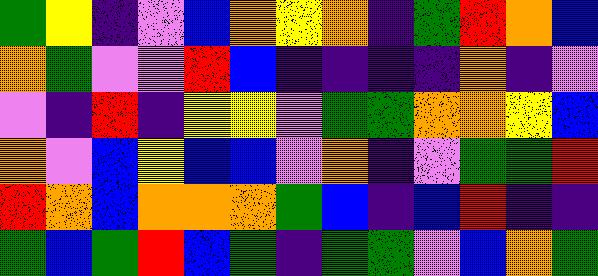[["green", "yellow", "indigo", "violet", "blue", "orange", "yellow", "orange", "indigo", "green", "red", "orange", "blue"], ["orange", "green", "violet", "violet", "red", "blue", "indigo", "indigo", "indigo", "indigo", "orange", "indigo", "violet"], ["violet", "indigo", "red", "indigo", "yellow", "yellow", "violet", "green", "green", "orange", "orange", "yellow", "blue"], ["orange", "violet", "blue", "yellow", "blue", "blue", "violet", "orange", "indigo", "violet", "green", "green", "red"], ["red", "orange", "blue", "orange", "orange", "orange", "green", "blue", "indigo", "blue", "red", "indigo", "indigo"], ["green", "blue", "green", "red", "blue", "green", "indigo", "green", "green", "violet", "blue", "orange", "green"]]